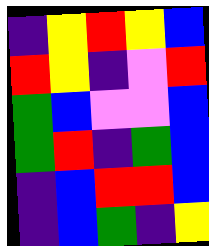[["indigo", "yellow", "red", "yellow", "blue"], ["red", "yellow", "indigo", "violet", "red"], ["green", "blue", "violet", "violet", "blue"], ["green", "red", "indigo", "green", "blue"], ["indigo", "blue", "red", "red", "blue"], ["indigo", "blue", "green", "indigo", "yellow"]]